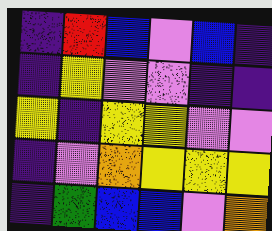[["indigo", "red", "blue", "violet", "blue", "indigo"], ["indigo", "yellow", "violet", "violet", "indigo", "indigo"], ["yellow", "indigo", "yellow", "yellow", "violet", "violet"], ["indigo", "violet", "orange", "yellow", "yellow", "yellow"], ["indigo", "green", "blue", "blue", "violet", "orange"]]